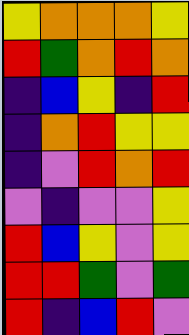[["yellow", "orange", "orange", "orange", "yellow"], ["red", "green", "orange", "red", "orange"], ["indigo", "blue", "yellow", "indigo", "red"], ["indigo", "orange", "red", "yellow", "yellow"], ["indigo", "violet", "red", "orange", "red"], ["violet", "indigo", "violet", "violet", "yellow"], ["red", "blue", "yellow", "violet", "yellow"], ["red", "red", "green", "violet", "green"], ["red", "indigo", "blue", "red", "violet"]]